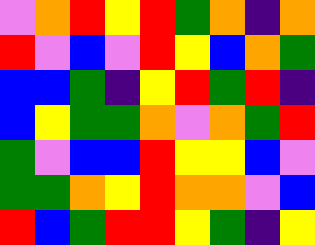[["violet", "orange", "red", "yellow", "red", "green", "orange", "indigo", "orange"], ["red", "violet", "blue", "violet", "red", "yellow", "blue", "orange", "green"], ["blue", "blue", "green", "indigo", "yellow", "red", "green", "red", "indigo"], ["blue", "yellow", "green", "green", "orange", "violet", "orange", "green", "red"], ["green", "violet", "blue", "blue", "red", "yellow", "yellow", "blue", "violet"], ["green", "green", "orange", "yellow", "red", "orange", "orange", "violet", "blue"], ["red", "blue", "green", "red", "red", "yellow", "green", "indigo", "yellow"]]